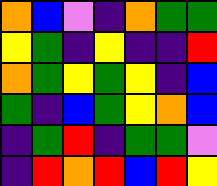[["orange", "blue", "violet", "indigo", "orange", "green", "green"], ["yellow", "green", "indigo", "yellow", "indigo", "indigo", "red"], ["orange", "green", "yellow", "green", "yellow", "indigo", "blue"], ["green", "indigo", "blue", "green", "yellow", "orange", "blue"], ["indigo", "green", "red", "indigo", "green", "green", "violet"], ["indigo", "red", "orange", "red", "blue", "red", "yellow"]]